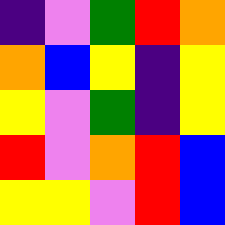[["indigo", "violet", "green", "red", "orange"], ["orange", "blue", "yellow", "indigo", "yellow"], ["yellow", "violet", "green", "indigo", "yellow"], ["red", "violet", "orange", "red", "blue"], ["yellow", "yellow", "violet", "red", "blue"]]